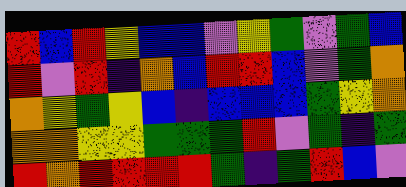[["red", "blue", "red", "yellow", "blue", "blue", "violet", "yellow", "green", "violet", "green", "blue"], ["red", "violet", "red", "indigo", "orange", "blue", "red", "red", "blue", "violet", "green", "orange"], ["orange", "yellow", "green", "yellow", "blue", "indigo", "blue", "blue", "blue", "green", "yellow", "orange"], ["orange", "orange", "yellow", "yellow", "green", "green", "green", "red", "violet", "green", "indigo", "green"], ["red", "orange", "red", "red", "red", "red", "green", "indigo", "green", "red", "blue", "violet"]]